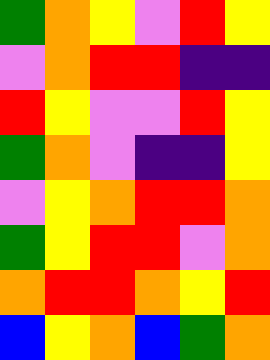[["green", "orange", "yellow", "violet", "red", "yellow"], ["violet", "orange", "red", "red", "indigo", "indigo"], ["red", "yellow", "violet", "violet", "red", "yellow"], ["green", "orange", "violet", "indigo", "indigo", "yellow"], ["violet", "yellow", "orange", "red", "red", "orange"], ["green", "yellow", "red", "red", "violet", "orange"], ["orange", "red", "red", "orange", "yellow", "red"], ["blue", "yellow", "orange", "blue", "green", "orange"]]